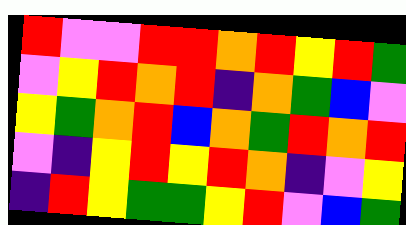[["red", "violet", "violet", "red", "red", "orange", "red", "yellow", "red", "green"], ["violet", "yellow", "red", "orange", "red", "indigo", "orange", "green", "blue", "violet"], ["yellow", "green", "orange", "red", "blue", "orange", "green", "red", "orange", "red"], ["violet", "indigo", "yellow", "red", "yellow", "red", "orange", "indigo", "violet", "yellow"], ["indigo", "red", "yellow", "green", "green", "yellow", "red", "violet", "blue", "green"]]